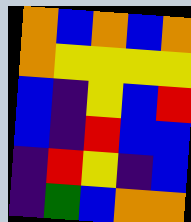[["orange", "blue", "orange", "blue", "orange"], ["orange", "yellow", "yellow", "yellow", "yellow"], ["blue", "indigo", "yellow", "blue", "red"], ["blue", "indigo", "red", "blue", "blue"], ["indigo", "red", "yellow", "indigo", "blue"], ["indigo", "green", "blue", "orange", "orange"]]